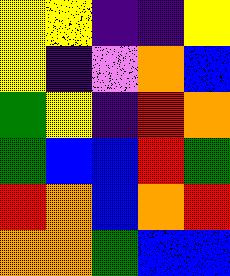[["yellow", "yellow", "indigo", "indigo", "yellow"], ["yellow", "indigo", "violet", "orange", "blue"], ["green", "yellow", "indigo", "red", "orange"], ["green", "blue", "blue", "red", "green"], ["red", "orange", "blue", "orange", "red"], ["orange", "orange", "green", "blue", "blue"]]